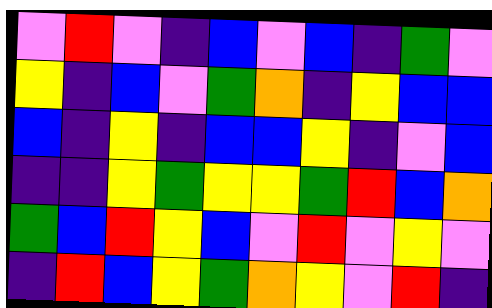[["violet", "red", "violet", "indigo", "blue", "violet", "blue", "indigo", "green", "violet"], ["yellow", "indigo", "blue", "violet", "green", "orange", "indigo", "yellow", "blue", "blue"], ["blue", "indigo", "yellow", "indigo", "blue", "blue", "yellow", "indigo", "violet", "blue"], ["indigo", "indigo", "yellow", "green", "yellow", "yellow", "green", "red", "blue", "orange"], ["green", "blue", "red", "yellow", "blue", "violet", "red", "violet", "yellow", "violet"], ["indigo", "red", "blue", "yellow", "green", "orange", "yellow", "violet", "red", "indigo"]]